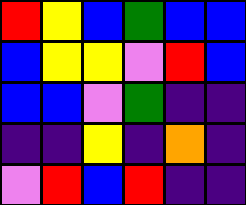[["red", "yellow", "blue", "green", "blue", "blue"], ["blue", "yellow", "yellow", "violet", "red", "blue"], ["blue", "blue", "violet", "green", "indigo", "indigo"], ["indigo", "indigo", "yellow", "indigo", "orange", "indigo"], ["violet", "red", "blue", "red", "indigo", "indigo"]]